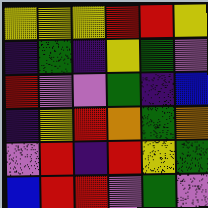[["yellow", "yellow", "yellow", "red", "red", "yellow"], ["indigo", "green", "indigo", "yellow", "green", "violet"], ["red", "violet", "violet", "green", "indigo", "blue"], ["indigo", "yellow", "red", "orange", "green", "orange"], ["violet", "red", "indigo", "red", "yellow", "green"], ["blue", "red", "red", "violet", "green", "violet"]]